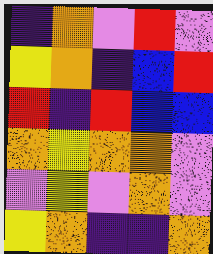[["indigo", "orange", "violet", "red", "violet"], ["yellow", "orange", "indigo", "blue", "red"], ["red", "indigo", "red", "blue", "blue"], ["orange", "yellow", "orange", "orange", "violet"], ["violet", "yellow", "violet", "orange", "violet"], ["yellow", "orange", "indigo", "indigo", "orange"]]